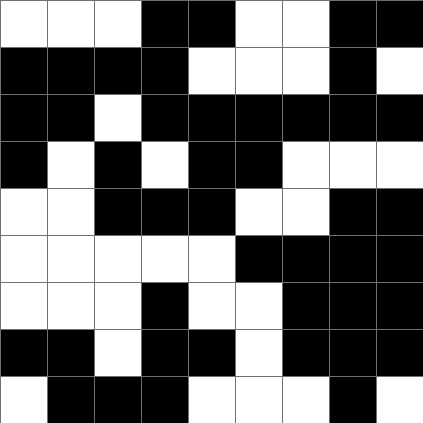[["white", "white", "white", "black", "black", "white", "white", "black", "black"], ["black", "black", "black", "black", "white", "white", "white", "black", "white"], ["black", "black", "white", "black", "black", "black", "black", "black", "black"], ["black", "white", "black", "white", "black", "black", "white", "white", "white"], ["white", "white", "black", "black", "black", "white", "white", "black", "black"], ["white", "white", "white", "white", "white", "black", "black", "black", "black"], ["white", "white", "white", "black", "white", "white", "black", "black", "black"], ["black", "black", "white", "black", "black", "white", "black", "black", "black"], ["white", "black", "black", "black", "white", "white", "white", "black", "white"]]